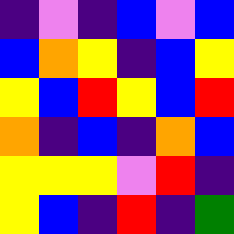[["indigo", "violet", "indigo", "blue", "violet", "blue"], ["blue", "orange", "yellow", "indigo", "blue", "yellow"], ["yellow", "blue", "red", "yellow", "blue", "red"], ["orange", "indigo", "blue", "indigo", "orange", "blue"], ["yellow", "yellow", "yellow", "violet", "red", "indigo"], ["yellow", "blue", "indigo", "red", "indigo", "green"]]